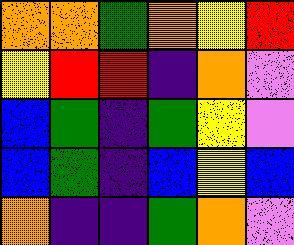[["orange", "orange", "green", "orange", "yellow", "red"], ["yellow", "red", "red", "indigo", "orange", "violet"], ["blue", "green", "indigo", "green", "yellow", "violet"], ["blue", "green", "indigo", "blue", "yellow", "blue"], ["orange", "indigo", "indigo", "green", "orange", "violet"]]